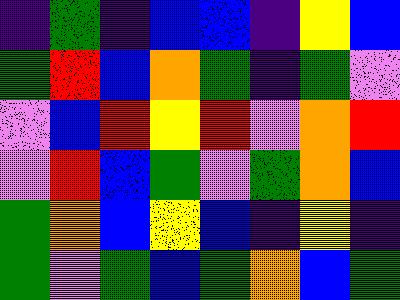[["indigo", "green", "indigo", "blue", "blue", "indigo", "yellow", "blue"], ["green", "red", "blue", "orange", "green", "indigo", "green", "violet"], ["violet", "blue", "red", "yellow", "red", "violet", "orange", "red"], ["violet", "red", "blue", "green", "violet", "green", "orange", "blue"], ["green", "orange", "blue", "yellow", "blue", "indigo", "yellow", "indigo"], ["green", "violet", "green", "blue", "green", "orange", "blue", "green"]]